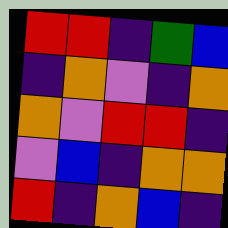[["red", "red", "indigo", "green", "blue"], ["indigo", "orange", "violet", "indigo", "orange"], ["orange", "violet", "red", "red", "indigo"], ["violet", "blue", "indigo", "orange", "orange"], ["red", "indigo", "orange", "blue", "indigo"]]